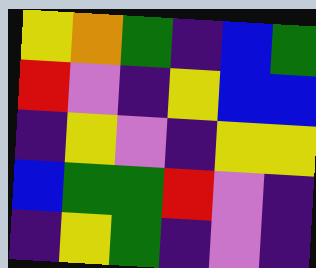[["yellow", "orange", "green", "indigo", "blue", "green"], ["red", "violet", "indigo", "yellow", "blue", "blue"], ["indigo", "yellow", "violet", "indigo", "yellow", "yellow"], ["blue", "green", "green", "red", "violet", "indigo"], ["indigo", "yellow", "green", "indigo", "violet", "indigo"]]